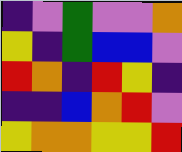[["indigo", "violet", "green", "violet", "violet", "orange"], ["yellow", "indigo", "green", "blue", "blue", "violet"], ["red", "orange", "indigo", "red", "yellow", "indigo"], ["indigo", "indigo", "blue", "orange", "red", "violet"], ["yellow", "orange", "orange", "yellow", "yellow", "red"]]